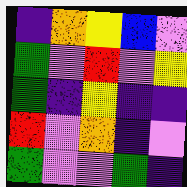[["indigo", "orange", "yellow", "blue", "violet"], ["green", "violet", "red", "violet", "yellow"], ["green", "indigo", "yellow", "indigo", "indigo"], ["red", "violet", "orange", "indigo", "violet"], ["green", "violet", "violet", "green", "indigo"]]